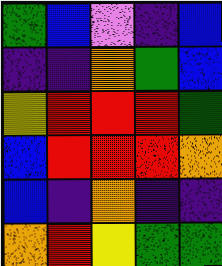[["green", "blue", "violet", "indigo", "blue"], ["indigo", "indigo", "orange", "green", "blue"], ["yellow", "red", "red", "red", "green"], ["blue", "red", "red", "red", "orange"], ["blue", "indigo", "orange", "indigo", "indigo"], ["orange", "red", "yellow", "green", "green"]]